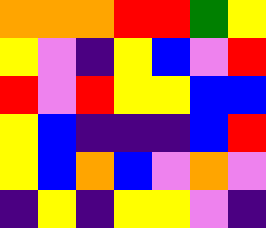[["orange", "orange", "orange", "red", "red", "green", "yellow"], ["yellow", "violet", "indigo", "yellow", "blue", "violet", "red"], ["red", "violet", "red", "yellow", "yellow", "blue", "blue"], ["yellow", "blue", "indigo", "indigo", "indigo", "blue", "red"], ["yellow", "blue", "orange", "blue", "violet", "orange", "violet"], ["indigo", "yellow", "indigo", "yellow", "yellow", "violet", "indigo"]]